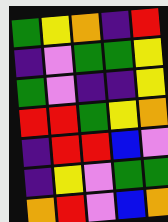[["green", "yellow", "orange", "indigo", "red"], ["indigo", "violet", "green", "green", "yellow"], ["green", "violet", "indigo", "indigo", "yellow"], ["red", "red", "green", "yellow", "orange"], ["indigo", "red", "red", "blue", "violet"], ["indigo", "yellow", "violet", "green", "green"], ["orange", "red", "violet", "blue", "orange"]]